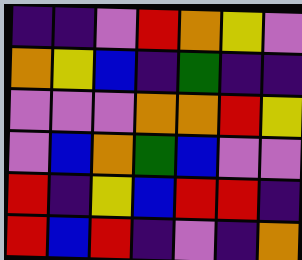[["indigo", "indigo", "violet", "red", "orange", "yellow", "violet"], ["orange", "yellow", "blue", "indigo", "green", "indigo", "indigo"], ["violet", "violet", "violet", "orange", "orange", "red", "yellow"], ["violet", "blue", "orange", "green", "blue", "violet", "violet"], ["red", "indigo", "yellow", "blue", "red", "red", "indigo"], ["red", "blue", "red", "indigo", "violet", "indigo", "orange"]]